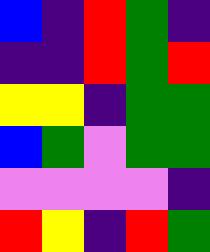[["blue", "indigo", "red", "green", "indigo"], ["indigo", "indigo", "red", "green", "red"], ["yellow", "yellow", "indigo", "green", "green"], ["blue", "green", "violet", "green", "green"], ["violet", "violet", "violet", "violet", "indigo"], ["red", "yellow", "indigo", "red", "green"]]